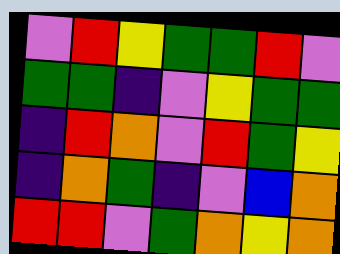[["violet", "red", "yellow", "green", "green", "red", "violet"], ["green", "green", "indigo", "violet", "yellow", "green", "green"], ["indigo", "red", "orange", "violet", "red", "green", "yellow"], ["indigo", "orange", "green", "indigo", "violet", "blue", "orange"], ["red", "red", "violet", "green", "orange", "yellow", "orange"]]